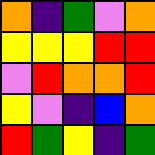[["orange", "indigo", "green", "violet", "orange"], ["yellow", "yellow", "yellow", "red", "red"], ["violet", "red", "orange", "orange", "red"], ["yellow", "violet", "indigo", "blue", "orange"], ["red", "green", "yellow", "indigo", "green"]]